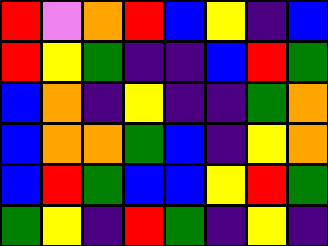[["red", "violet", "orange", "red", "blue", "yellow", "indigo", "blue"], ["red", "yellow", "green", "indigo", "indigo", "blue", "red", "green"], ["blue", "orange", "indigo", "yellow", "indigo", "indigo", "green", "orange"], ["blue", "orange", "orange", "green", "blue", "indigo", "yellow", "orange"], ["blue", "red", "green", "blue", "blue", "yellow", "red", "green"], ["green", "yellow", "indigo", "red", "green", "indigo", "yellow", "indigo"]]